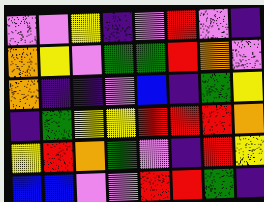[["violet", "violet", "yellow", "indigo", "violet", "red", "violet", "indigo"], ["orange", "yellow", "violet", "green", "green", "red", "orange", "violet"], ["orange", "indigo", "indigo", "violet", "blue", "indigo", "green", "yellow"], ["indigo", "green", "yellow", "yellow", "red", "red", "red", "orange"], ["yellow", "red", "orange", "green", "violet", "indigo", "red", "yellow"], ["blue", "blue", "violet", "violet", "red", "red", "green", "indigo"]]